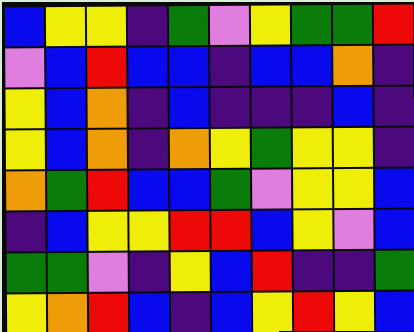[["blue", "yellow", "yellow", "indigo", "green", "violet", "yellow", "green", "green", "red"], ["violet", "blue", "red", "blue", "blue", "indigo", "blue", "blue", "orange", "indigo"], ["yellow", "blue", "orange", "indigo", "blue", "indigo", "indigo", "indigo", "blue", "indigo"], ["yellow", "blue", "orange", "indigo", "orange", "yellow", "green", "yellow", "yellow", "indigo"], ["orange", "green", "red", "blue", "blue", "green", "violet", "yellow", "yellow", "blue"], ["indigo", "blue", "yellow", "yellow", "red", "red", "blue", "yellow", "violet", "blue"], ["green", "green", "violet", "indigo", "yellow", "blue", "red", "indigo", "indigo", "green"], ["yellow", "orange", "red", "blue", "indigo", "blue", "yellow", "red", "yellow", "blue"]]